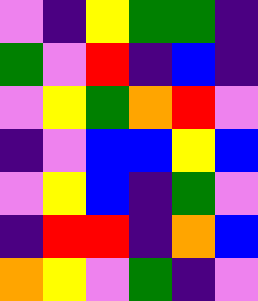[["violet", "indigo", "yellow", "green", "green", "indigo"], ["green", "violet", "red", "indigo", "blue", "indigo"], ["violet", "yellow", "green", "orange", "red", "violet"], ["indigo", "violet", "blue", "blue", "yellow", "blue"], ["violet", "yellow", "blue", "indigo", "green", "violet"], ["indigo", "red", "red", "indigo", "orange", "blue"], ["orange", "yellow", "violet", "green", "indigo", "violet"]]